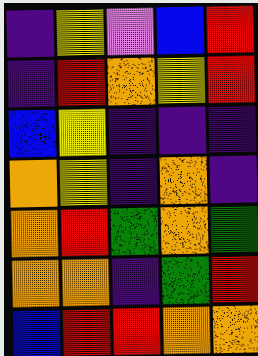[["indigo", "yellow", "violet", "blue", "red"], ["indigo", "red", "orange", "yellow", "red"], ["blue", "yellow", "indigo", "indigo", "indigo"], ["orange", "yellow", "indigo", "orange", "indigo"], ["orange", "red", "green", "orange", "green"], ["orange", "orange", "indigo", "green", "red"], ["blue", "red", "red", "orange", "orange"]]